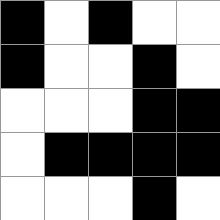[["black", "white", "black", "white", "white"], ["black", "white", "white", "black", "white"], ["white", "white", "white", "black", "black"], ["white", "black", "black", "black", "black"], ["white", "white", "white", "black", "white"]]